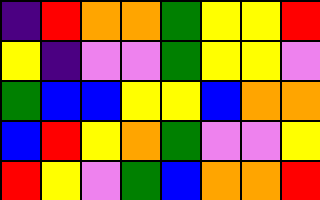[["indigo", "red", "orange", "orange", "green", "yellow", "yellow", "red"], ["yellow", "indigo", "violet", "violet", "green", "yellow", "yellow", "violet"], ["green", "blue", "blue", "yellow", "yellow", "blue", "orange", "orange"], ["blue", "red", "yellow", "orange", "green", "violet", "violet", "yellow"], ["red", "yellow", "violet", "green", "blue", "orange", "orange", "red"]]